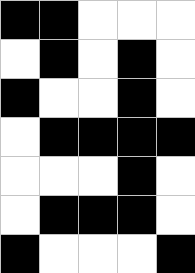[["black", "black", "white", "white", "white"], ["white", "black", "white", "black", "white"], ["black", "white", "white", "black", "white"], ["white", "black", "black", "black", "black"], ["white", "white", "white", "black", "white"], ["white", "black", "black", "black", "white"], ["black", "white", "white", "white", "black"]]